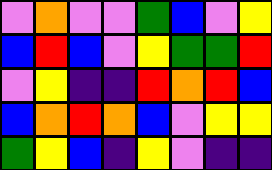[["violet", "orange", "violet", "violet", "green", "blue", "violet", "yellow"], ["blue", "red", "blue", "violet", "yellow", "green", "green", "red"], ["violet", "yellow", "indigo", "indigo", "red", "orange", "red", "blue"], ["blue", "orange", "red", "orange", "blue", "violet", "yellow", "yellow"], ["green", "yellow", "blue", "indigo", "yellow", "violet", "indigo", "indigo"]]